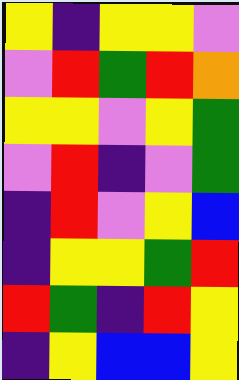[["yellow", "indigo", "yellow", "yellow", "violet"], ["violet", "red", "green", "red", "orange"], ["yellow", "yellow", "violet", "yellow", "green"], ["violet", "red", "indigo", "violet", "green"], ["indigo", "red", "violet", "yellow", "blue"], ["indigo", "yellow", "yellow", "green", "red"], ["red", "green", "indigo", "red", "yellow"], ["indigo", "yellow", "blue", "blue", "yellow"]]